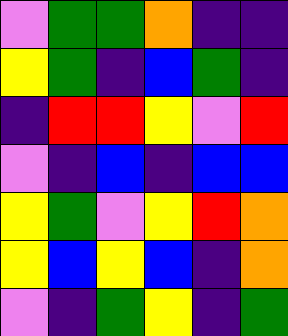[["violet", "green", "green", "orange", "indigo", "indigo"], ["yellow", "green", "indigo", "blue", "green", "indigo"], ["indigo", "red", "red", "yellow", "violet", "red"], ["violet", "indigo", "blue", "indigo", "blue", "blue"], ["yellow", "green", "violet", "yellow", "red", "orange"], ["yellow", "blue", "yellow", "blue", "indigo", "orange"], ["violet", "indigo", "green", "yellow", "indigo", "green"]]